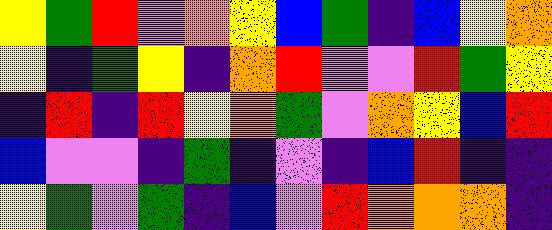[["yellow", "green", "red", "violet", "orange", "yellow", "blue", "green", "indigo", "blue", "yellow", "orange"], ["yellow", "indigo", "green", "yellow", "indigo", "orange", "red", "violet", "violet", "red", "green", "yellow"], ["indigo", "red", "indigo", "red", "yellow", "orange", "green", "violet", "orange", "yellow", "blue", "red"], ["blue", "violet", "violet", "indigo", "green", "indigo", "violet", "indigo", "blue", "red", "indigo", "indigo"], ["yellow", "green", "violet", "green", "indigo", "blue", "violet", "red", "orange", "orange", "orange", "indigo"]]